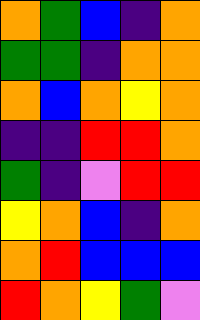[["orange", "green", "blue", "indigo", "orange"], ["green", "green", "indigo", "orange", "orange"], ["orange", "blue", "orange", "yellow", "orange"], ["indigo", "indigo", "red", "red", "orange"], ["green", "indigo", "violet", "red", "red"], ["yellow", "orange", "blue", "indigo", "orange"], ["orange", "red", "blue", "blue", "blue"], ["red", "orange", "yellow", "green", "violet"]]